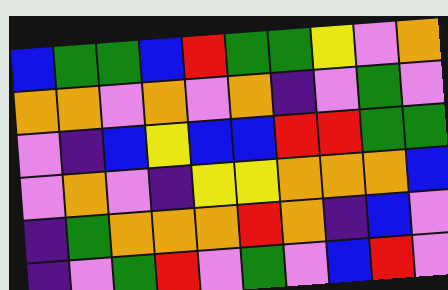[["blue", "green", "green", "blue", "red", "green", "green", "yellow", "violet", "orange"], ["orange", "orange", "violet", "orange", "violet", "orange", "indigo", "violet", "green", "violet"], ["violet", "indigo", "blue", "yellow", "blue", "blue", "red", "red", "green", "green"], ["violet", "orange", "violet", "indigo", "yellow", "yellow", "orange", "orange", "orange", "blue"], ["indigo", "green", "orange", "orange", "orange", "red", "orange", "indigo", "blue", "violet"], ["indigo", "violet", "green", "red", "violet", "green", "violet", "blue", "red", "violet"]]